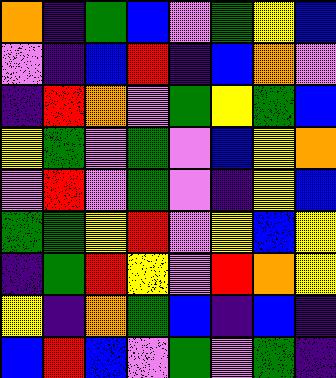[["orange", "indigo", "green", "blue", "violet", "green", "yellow", "blue"], ["violet", "indigo", "blue", "red", "indigo", "blue", "orange", "violet"], ["indigo", "red", "orange", "violet", "green", "yellow", "green", "blue"], ["yellow", "green", "violet", "green", "violet", "blue", "yellow", "orange"], ["violet", "red", "violet", "green", "violet", "indigo", "yellow", "blue"], ["green", "green", "yellow", "red", "violet", "yellow", "blue", "yellow"], ["indigo", "green", "red", "yellow", "violet", "red", "orange", "yellow"], ["yellow", "indigo", "orange", "green", "blue", "indigo", "blue", "indigo"], ["blue", "red", "blue", "violet", "green", "violet", "green", "indigo"]]